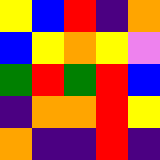[["yellow", "blue", "red", "indigo", "orange"], ["blue", "yellow", "orange", "yellow", "violet"], ["green", "red", "green", "red", "blue"], ["indigo", "orange", "orange", "red", "yellow"], ["orange", "indigo", "indigo", "red", "indigo"]]